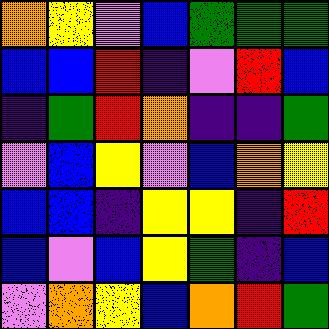[["orange", "yellow", "violet", "blue", "green", "green", "green"], ["blue", "blue", "red", "indigo", "violet", "red", "blue"], ["indigo", "green", "red", "orange", "indigo", "indigo", "green"], ["violet", "blue", "yellow", "violet", "blue", "orange", "yellow"], ["blue", "blue", "indigo", "yellow", "yellow", "indigo", "red"], ["blue", "violet", "blue", "yellow", "green", "indigo", "blue"], ["violet", "orange", "yellow", "blue", "orange", "red", "green"]]